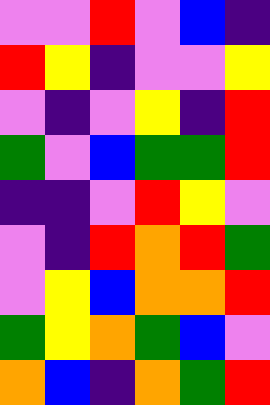[["violet", "violet", "red", "violet", "blue", "indigo"], ["red", "yellow", "indigo", "violet", "violet", "yellow"], ["violet", "indigo", "violet", "yellow", "indigo", "red"], ["green", "violet", "blue", "green", "green", "red"], ["indigo", "indigo", "violet", "red", "yellow", "violet"], ["violet", "indigo", "red", "orange", "red", "green"], ["violet", "yellow", "blue", "orange", "orange", "red"], ["green", "yellow", "orange", "green", "blue", "violet"], ["orange", "blue", "indigo", "orange", "green", "red"]]